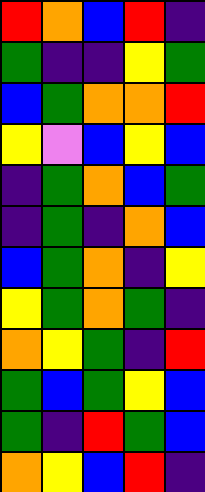[["red", "orange", "blue", "red", "indigo"], ["green", "indigo", "indigo", "yellow", "green"], ["blue", "green", "orange", "orange", "red"], ["yellow", "violet", "blue", "yellow", "blue"], ["indigo", "green", "orange", "blue", "green"], ["indigo", "green", "indigo", "orange", "blue"], ["blue", "green", "orange", "indigo", "yellow"], ["yellow", "green", "orange", "green", "indigo"], ["orange", "yellow", "green", "indigo", "red"], ["green", "blue", "green", "yellow", "blue"], ["green", "indigo", "red", "green", "blue"], ["orange", "yellow", "blue", "red", "indigo"]]